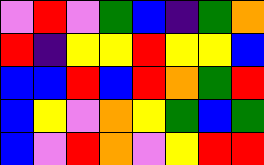[["violet", "red", "violet", "green", "blue", "indigo", "green", "orange"], ["red", "indigo", "yellow", "yellow", "red", "yellow", "yellow", "blue"], ["blue", "blue", "red", "blue", "red", "orange", "green", "red"], ["blue", "yellow", "violet", "orange", "yellow", "green", "blue", "green"], ["blue", "violet", "red", "orange", "violet", "yellow", "red", "red"]]